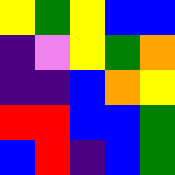[["yellow", "green", "yellow", "blue", "blue"], ["indigo", "violet", "yellow", "green", "orange"], ["indigo", "indigo", "blue", "orange", "yellow"], ["red", "red", "blue", "blue", "green"], ["blue", "red", "indigo", "blue", "green"]]